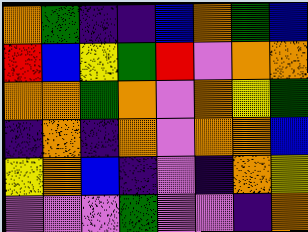[["orange", "green", "indigo", "indigo", "blue", "orange", "green", "blue"], ["red", "blue", "yellow", "green", "red", "violet", "orange", "orange"], ["orange", "orange", "green", "orange", "violet", "orange", "yellow", "green"], ["indigo", "orange", "indigo", "orange", "violet", "orange", "orange", "blue"], ["yellow", "orange", "blue", "indigo", "violet", "indigo", "orange", "yellow"], ["violet", "violet", "violet", "green", "violet", "violet", "indigo", "orange"]]